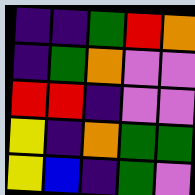[["indigo", "indigo", "green", "red", "orange"], ["indigo", "green", "orange", "violet", "violet"], ["red", "red", "indigo", "violet", "violet"], ["yellow", "indigo", "orange", "green", "green"], ["yellow", "blue", "indigo", "green", "violet"]]